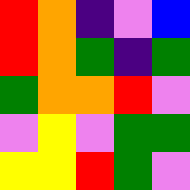[["red", "orange", "indigo", "violet", "blue"], ["red", "orange", "green", "indigo", "green"], ["green", "orange", "orange", "red", "violet"], ["violet", "yellow", "violet", "green", "green"], ["yellow", "yellow", "red", "green", "violet"]]